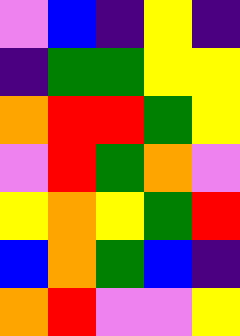[["violet", "blue", "indigo", "yellow", "indigo"], ["indigo", "green", "green", "yellow", "yellow"], ["orange", "red", "red", "green", "yellow"], ["violet", "red", "green", "orange", "violet"], ["yellow", "orange", "yellow", "green", "red"], ["blue", "orange", "green", "blue", "indigo"], ["orange", "red", "violet", "violet", "yellow"]]